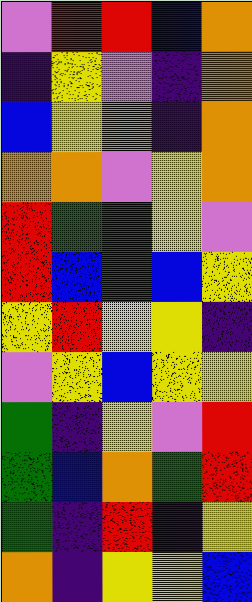[["violet", "red", "red", "blue", "orange"], ["indigo", "yellow", "violet", "indigo", "orange"], ["blue", "yellow", "orange", "indigo", "orange"], ["orange", "orange", "violet", "yellow", "orange"], ["red", "green", "green", "yellow", "violet"], ["red", "blue", "green", "blue", "yellow"], ["yellow", "red", "yellow", "yellow", "indigo"], ["violet", "yellow", "blue", "yellow", "yellow"], ["green", "indigo", "yellow", "violet", "red"], ["green", "blue", "orange", "green", "red"], ["green", "indigo", "red", "indigo", "yellow"], ["orange", "indigo", "yellow", "yellow", "blue"]]